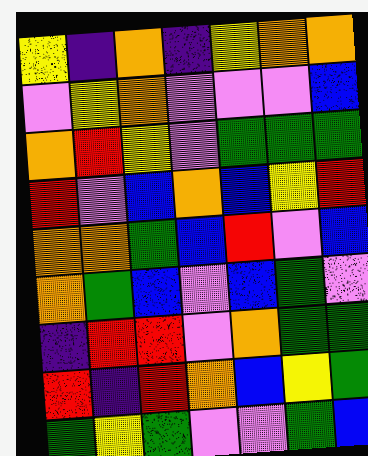[["yellow", "indigo", "orange", "indigo", "yellow", "orange", "orange"], ["violet", "yellow", "orange", "violet", "violet", "violet", "blue"], ["orange", "red", "yellow", "violet", "green", "green", "green"], ["red", "violet", "blue", "orange", "blue", "yellow", "red"], ["orange", "orange", "green", "blue", "red", "violet", "blue"], ["orange", "green", "blue", "violet", "blue", "green", "violet"], ["indigo", "red", "red", "violet", "orange", "green", "green"], ["red", "indigo", "red", "orange", "blue", "yellow", "green"], ["green", "yellow", "green", "violet", "violet", "green", "blue"]]